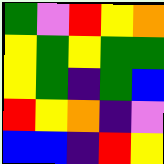[["green", "violet", "red", "yellow", "orange"], ["yellow", "green", "yellow", "green", "green"], ["yellow", "green", "indigo", "green", "blue"], ["red", "yellow", "orange", "indigo", "violet"], ["blue", "blue", "indigo", "red", "yellow"]]